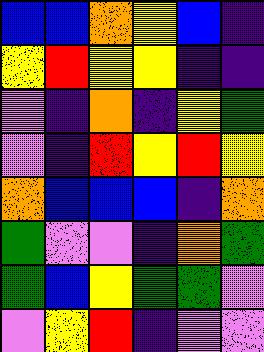[["blue", "blue", "orange", "yellow", "blue", "indigo"], ["yellow", "red", "yellow", "yellow", "indigo", "indigo"], ["violet", "indigo", "orange", "indigo", "yellow", "green"], ["violet", "indigo", "red", "yellow", "red", "yellow"], ["orange", "blue", "blue", "blue", "indigo", "orange"], ["green", "violet", "violet", "indigo", "orange", "green"], ["green", "blue", "yellow", "green", "green", "violet"], ["violet", "yellow", "red", "indigo", "violet", "violet"]]